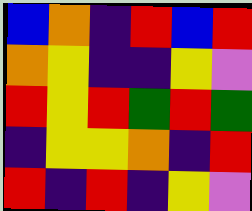[["blue", "orange", "indigo", "red", "blue", "red"], ["orange", "yellow", "indigo", "indigo", "yellow", "violet"], ["red", "yellow", "red", "green", "red", "green"], ["indigo", "yellow", "yellow", "orange", "indigo", "red"], ["red", "indigo", "red", "indigo", "yellow", "violet"]]